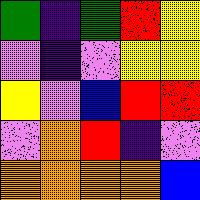[["green", "indigo", "green", "red", "yellow"], ["violet", "indigo", "violet", "yellow", "yellow"], ["yellow", "violet", "blue", "red", "red"], ["violet", "orange", "red", "indigo", "violet"], ["orange", "orange", "orange", "orange", "blue"]]